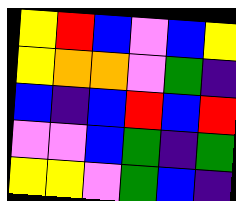[["yellow", "red", "blue", "violet", "blue", "yellow"], ["yellow", "orange", "orange", "violet", "green", "indigo"], ["blue", "indigo", "blue", "red", "blue", "red"], ["violet", "violet", "blue", "green", "indigo", "green"], ["yellow", "yellow", "violet", "green", "blue", "indigo"]]